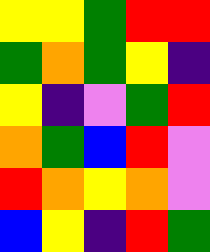[["yellow", "yellow", "green", "red", "red"], ["green", "orange", "green", "yellow", "indigo"], ["yellow", "indigo", "violet", "green", "red"], ["orange", "green", "blue", "red", "violet"], ["red", "orange", "yellow", "orange", "violet"], ["blue", "yellow", "indigo", "red", "green"]]